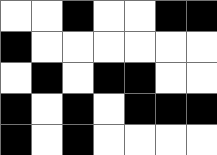[["white", "white", "black", "white", "white", "black", "black"], ["black", "white", "white", "white", "white", "white", "white"], ["white", "black", "white", "black", "black", "white", "white"], ["black", "white", "black", "white", "black", "black", "black"], ["black", "white", "black", "white", "white", "white", "white"]]